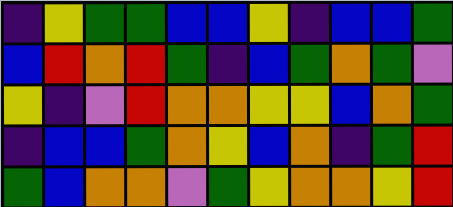[["indigo", "yellow", "green", "green", "blue", "blue", "yellow", "indigo", "blue", "blue", "green"], ["blue", "red", "orange", "red", "green", "indigo", "blue", "green", "orange", "green", "violet"], ["yellow", "indigo", "violet", "red", "orange", "orange", "yellow", "yellow", "blue", "orange", "green"], ["indigo", "blue", "blue", "green", "orange", "yellow", "blue", "orange", "indigo", "green", "red"], ["green", "blue", "orange", "orange", "violet", "green", "yellow", "orange", "orange", "yellow", "red"]]